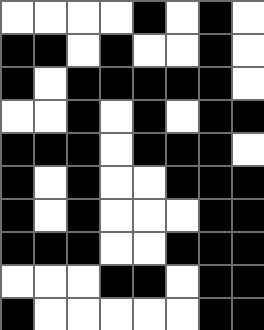[["white", "white", "white", "white", "black", "white", "black", "white"], ["black", "black", "white", "black", "white", "white", "black", "white"], ["black", "white", "black", "black", "black", "black", "black", "white"], ["white", "white", "black", "white", "black", "white", "black", "black"], ["black", "black", "black", "white", "black", "black", "black", "white"], ["black", "white", "black", "white", "white", "black", "black", "black"], ["black", "white", "black", "white", "white", "white", "black", "black"], ["black", "black", "black", "white", "white", "black", "black", "black"], ["white", "white", "white", "black", "black", "white", "black", "black"], ["black", "white", "white", "white", "white", "white", "black", "black"]]